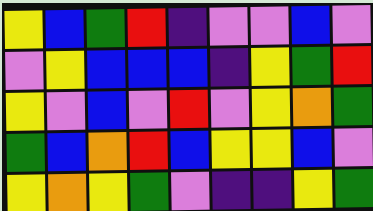[["yellow", "blue", "green", "red", "indigo", "violet", "violet", "blue", "violet"], ["violet", "yellow", "blue", "blue", "blue", "indigo", "yellow", "green", "red"], ["yellow", "violet", "blue", "violet", "red", "violet", "yellow", "orange", "green"], ["green", "blue", "orange", "red", "blue", "yellow", "yellow", "blue", "violet"], ["yellow", "orange", "yellow", "green", "violet", "indigo", "indigo", "yellow", "green"]]